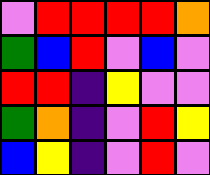[["violet", "red", "red", "red", "red", "orange"], ["green", "blue", "red", "violet", "blue", "violet"], ["red", "red", "indigo", "yellow", "violet", "violet"], ["green", "orange", "indigo", "violet", "red", "yellow"], ["blue", "yellow", "indigo", "violet", "red", "violet"]]